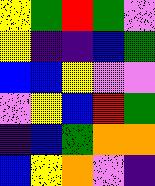[["yellow", "green", "red", "green", "violet"], ["yellow", "indigo", "indigo", "blue", "green"], ["blue", "blue", "yellow", "violet", "violet"], ["violet", "yellow", "blue", "red", "green"], ["indigo", "blue", "green", "orange", "orange"], ["blue", "yellow", "orange", "violet", "indigo"]]